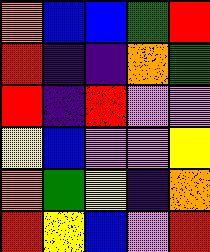[["orange", "blue", "blue", "green", "red"], ["red", "indigo", "indigo", "orange", "green"], ["red", "indigo", "red", "violet", "violet"], ["yellow", "blue", "violet", "violet", "yellow"], ["orange", "green", "yellow", "indigo", "orange"], ["red", "yellow", "blue", "violet", "red"]]